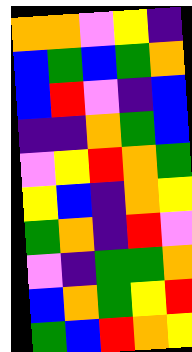[["orange", "orange", "violet", "yellow", "indigo"], ["blue", "green", "blue", "green", "orange"], ["blue", "red", "violet", "indigo", "blue"], ["indigo", "indigo", "orange", "green", "blue"], ["violet", "yellow", "red", "orange", "green"], ["yellow", "blue", "indigo", "orange", "yellow"], ["green", "orange", "indigo", "red", "violet"], ["violet", "indigo", "green", "green", "orange"], ["blue", "orange", "green", "yellow", "red"], ["green", "blue", "red", "orange", "yellow"]]